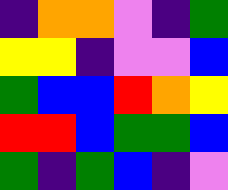[["indigo", "orange", "orange", "violet", "indigo", "green"], ["yellow", "yellow", "indigo", "violet", "violet", "blue"], ["green", "blue", "blue", "red", "orange", "yellow"], ["red", "red", "blue", "green", "green", "blue"], ["green", "indigo", "green", "blue", "indigo", "violet"]]